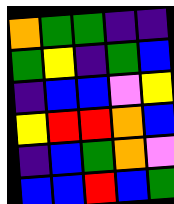[["orange", "green", "green", "indigo", "indigo"], ["green", "yellow", "indigo", "green", "blue"], ["indigo", "blue", "blue", "violet", "yellow"], ["yellow", "red", "red", "orange", "blue"], ["indigo", "blue", "green", "orange", "violet"], ["blue", "blue", "red", "blue", "green"]]